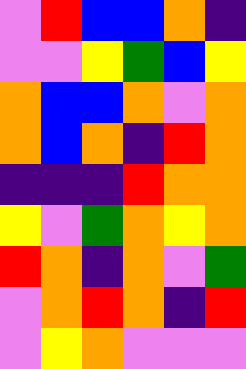[["violet", "red", "blue", "blue", "orange", "indigo"], ["violet", "violet", "yellow", "green", "blue", "yellow"], ["orange", "blue", "blue", "orange", "violet", "orange"], ["orange", "blue", "orange", "indigo", "red", "orange"], ["indigo", "indigo", "indigo", "red", "orange", "orange"], ["yellow", "violet", "green", "orange", "yellow", "orange"], ["red", "orange", "indigo", "orange", "violet", "green"], ["violet", "orange", "red", "orange", "indigo", "red"], ["violet", "yellow", "orange", "violet", "violet", "violet"]]